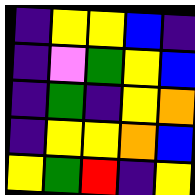[["indigo", "yellow", "yellow", "blue", "indigo"], ["indigo", "violet", "green", "yellow", "blue"], ["indigo", "green", "indigo", "yellow", "orange"], ["indigo", "yellow", "yellow", "orange", "blue"], ["yellow", "green", "red", "indigo", "yellow"]]